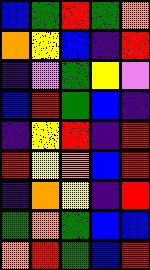[["blue", "green", "red", "green", "orange"], ["orange", "yellow", "blue", "indigo", "red"], ["indigo", "violet", "green", "yellow", "violet"], ["blue", "red", "green", "blue", "indigo"], ["indigo", "yellow", "red", "indigo", "red"], ["red", "yellow", "orange", "blue", "red"], ["indigo", "orange", "yellow", "indigo", "red"], ["green", "orange", "green", "blue", "blue"], ["orange", "red", "green", "blue", "red"]]